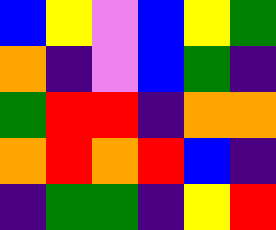[["blue", "yellow", "violet", "blue", "yellow", "green"], ["orange", "indigo", "violet", "blue", "green", "indigo"], ["green", "red", "red", "indigo", "orange", "orange"], ["orange", "red", "orange", "red", "blue", "indigo"], ["indigo", "green", "green", "indigo", "yellow", "red"]]